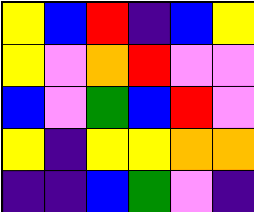[["yellow", "blue", "red", "indigo", "blue", "yellow"], ["yellow", "violet", "orange", "red", "violet", "violet"], ["blue", "violet", "green", "blue", "red", "violet"], ["yellow", "indigo", "yellow", "yellow", "orange", "orange"], ["indigo", "indigo", "blue", "green", "violet", "indigo"]]